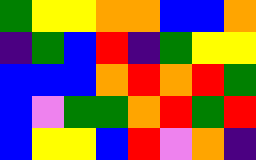[["green", "yellow", "yellow", "orange", "orange", "blue", "blue", "orange"], ["indigo", "green", "blue", "red", "indigo", "green", "yellow", "yellow"], ["blue", "blue", "blue", "orange", "red", "orange", "red", "green"], ["blue", "violet", "green", "green", "orange", "red", "green", "red"], ["blue", "yellow", "yellow", "blue", "red", "violet", "orange", "indigo"]]